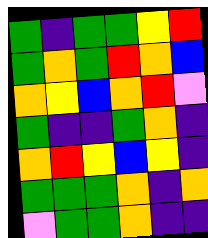[["green", "indigo", "green", "green", "yellow", "red"], ["green", "orange", "green", "red", "orange", "blue"], ["orange", "yellow", "blue", "orange", "red", "violet"], ["green", "indigo", "indigo", "green", "orange", "indigo"], ["orange", "red", "yellow", "blue", "yellow", "indigo"], ["green", "green", "green", "orange", "indigo", "orange"], ["violet", "green", "green", "orange", "indigo", "indigo"]]